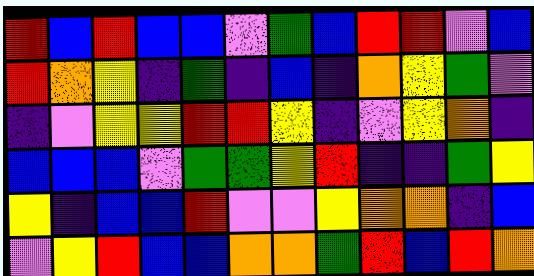[["red", "blue", "red", "blue", "blue", "violet", "green", "blue", "red", "red", "violet", "blue"], ["red", "orange", "yellow", "indigo", "green", "indigo", "blue", "indigo", "orange", "yellow", "green", "violet"], ["indigo", "violet", "yellow", "yellow", "red", "red", "yellow", "indigo", "violet", "yellow", "orange", "indigo"], ["blue", "blue", "blue", "violet", "green", "green", "yellow", "red", "indigo", "indigo", "green", "yellow"], ["yellow", "indigo", "blue", "blue", "red", "violet", "violet", "yellow", "orange", "orange", "indigo", "blue"], ["violet", "yellow", "red", "blue", "blue", "orange", "orange", "green", "red", "blue", "red", "orange"]]